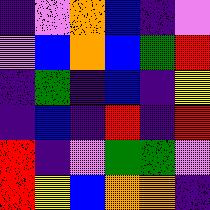[["indigo", "violet", "orange", "blue", "indigo", "violet"], ["violet", "blue", "orange", "blue", "green", "red"], ["indigo", "green", "indigo", "blue", "indigo", "yellow"], ["indigo", "blue", "indigo", "red", "indigo", "red"], ["red", "indigo", "violet", "green", "green", "violet"], ["red", "yellow", "blue", "orange", "orange", "indigo"]]